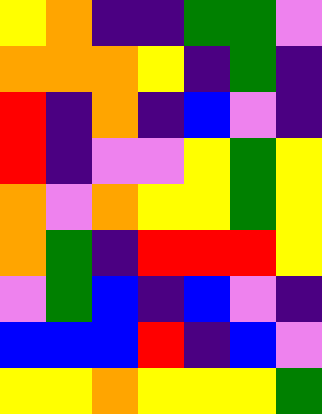[["yellow", "orange", "indigo", "indigo", "green", "green", "violet"], ["orange", "orange", "orange", "yellow", "indigo", "green", "indigo"], ["red", "indigo", "orange", "indigo", "blue", "violet", "indigo"], ["red", "indigo", "violet", "violet", "yellow", "green", "yellow"], ["orange", "violet", "orange", "yellow", "yellow", "green", "yellow"], ["orange", "green", "indigo", "red", "red", "red", "yellow"], ["violet", "green", "blue", "indigo", "blue", "violet", "indigo"], ["blue", "blue", "blue", "red", "indigo", "blue", "violet"], ["yellow", "yellow", "orange", "yellow", "yellow", "yellow", "green"]]